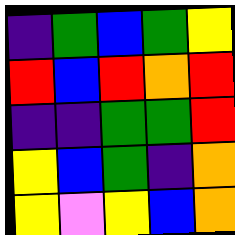[["indigo", "green", "blue", "green", "yellow"], ["red", "blue", "red", "orange", "red"], ["indigo", "indigo", "green", "green", "red"], ["yellow", "blue", "green", "indigo", "orange"], ["yellow", "violet", "yellow", "blue", "orange"]]